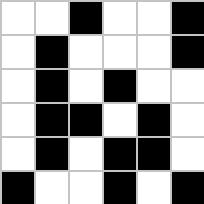[["white", "white", "black", "white", "white", "black"], ["white", "black", "white", "white", "white", "black"], ["white", "black", "white", "black", "white", "white"], ["white", "black", "black", "white", "black", "white"], ["white", "black", "white", "black", "black", "white"], ["black", "white", "white", "black", "white", "black"]]